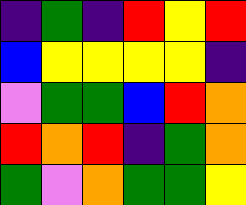[["indigo", "green", "indigo", "red", "yellow", "red"], ["blue", "yellow", "yellow", "yellow", "yellow", "indigo"], ["violet", "green", "green", "blue", "red", "orange"], ["red", "orange", "red", "indigo", "green", "orange"], ["green", "violet", "orange", "green", "green", "yellow"]]